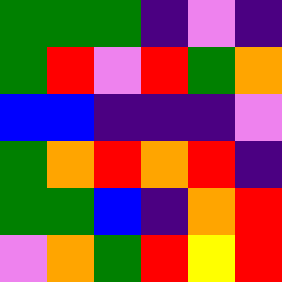[["green", "green", "green", "indigo", "violet", "indigo"], ["green", "red", "violet", "red", "green", "orange"], ["blue", "blue", "indigo", "indigo", "indigo", "violet"], ["green", "orange", "red", "orange", "red", "indigo"], ["green", "green", "blue", "indigo", "orange", "red"], ["violet", "orange", "green", "red", "yellow", "red"]]